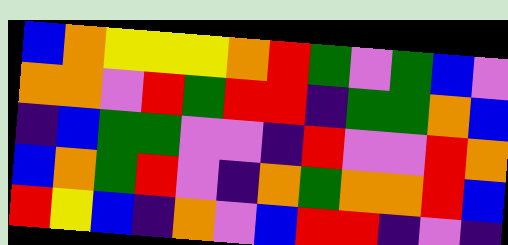[["blue", "orange", "yellow", "yellow", "yellow", "orange", "red", "green", "violet", "green", "blue", "violet"], ["orange", "orange", "violet", "red", "green", "red", "red", "indigo", "green", "green", "orange", "blue"], ["indigo", "blue", "green", "green", "violet", "violet", "indigo", "red", "violet", "violet", "red", "orange"], ["blue", "orange", "green", "red", "violet", "indigo", "orange", "green", "orange", "orange", "red", "blue"], ["red", "yellow", "blue", "indigo", "orange", "violet", "blue", "red", "red", "indigo", "violet", "indigo"]]